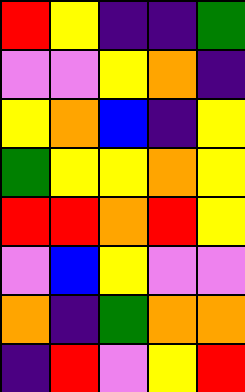[["red", "yellow", "indigo", "indigo", "green"], ["violet", "violet", "yellow", "orange", "indigo"], ["yellow", "orange", "blue", "indigo", "yellow"], ["green", "yellow", "yellow", "orange", "yellow"], ["red", "red", "orange", "red", "yellow"], ["violet", "blue", "yellow", "violet", "violet"], ["orange", "indigo", "green", "orange", "orange"], ["indigo", "red", "violet", "yellow", "red"]]